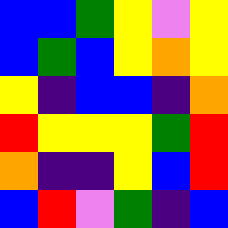[["blue", "blue", "green", "yellow", "violet", "yellow"], ["blue", "green", "blue", "yellow", "orange", "yellow"], ["yellow", "indigo", "blue", "blue", "indigo", "orange"], ["red", "yellow", "yellow", "yellow", "green", "red"], ["orange", "indigo", "indigo", "yellow", "blue", "red"], ["blue", "red", "violet", "green", "indigo", "blue"]]